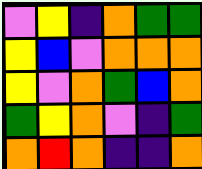[["violet", "yellow", "indigo", "orange", "green", "green"], ["yellow", "blue", "violet", "orange", "orange", "orange"], ["yellow", "violet", "orange", "green", "blue", "orange"], ["green", "yellow", "orange", "violet", "indigo", "green"], ["orange", "red", "orange", "indigo", "indigo", "orange"]]